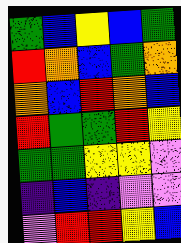[["green", "blue", "yellow", "blue", "green"], ["red", "orange", "blue", "green", "orange"], ["orange", "blue", "red", "orange", "blue"], ["red", "green", "green", "red", "yellow"], ["green", "green", "yellow", "yellow", "violet"], ["indigo", "blue", "indigo", "violet", "violet"], ["violet", "red", "red", "yellow", "blue"]]